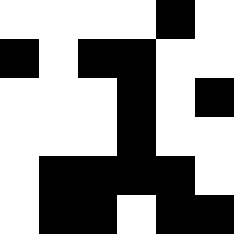[["white", "white", "white", "white", "black", "white"], ["black", "white", "black", "black", "white", "white"], ["white", "white", "white", "black", "white", "black"], ["white", "white", "white", "black", "white", "white"], ["white", "black", "black", "black", "black", "white"], ["white", "black", "black", "white", "black", "black"]]